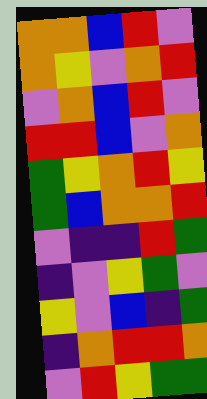[["orange", "orange", "blue", "red", "violet"], ["orange", "yellow", "violet", "orange", "red"], ["violet", "orange", "blue", "red", "violet"], ["red", "red", "blue", "violet", "orange"], ["green", "yellow", "orange", "red", "yellow"], ["green", "blue", "orange", "orange", "red"], ["violet", "indigo", "indigo", "red", "green"], ["indigo", "violet", "yellow", "green", "violet"], ["yellow", "violet", "blue", "indigo", "green"], ["indigo", "orange", "red", "red", "orange"], ["violet", "red", "yellow", "green", "green"]]